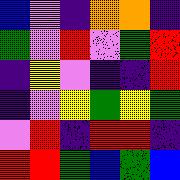[["blue", "violet", "indigo", "orange", "orange", "indigo"], ["green", "violet", "red", "violet", "green", "red"], ["indigo", "yellow", "violet", "indigo", "indigo", "red"], ["indigo", "violet", "yellow", "green", "yellow", "green"], ["violet", "red", "indigo", "red", "red", "indigo"], ["red", "red", "green", "blue", "green", "blue"]]